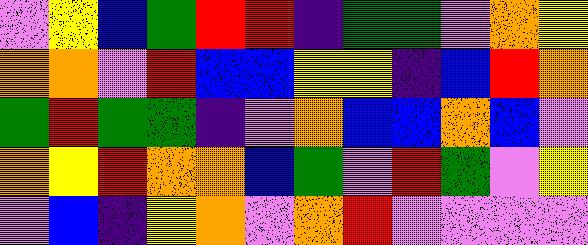[["violet", "yellow", "blue", "green", "red", "red", "indigo", "green", "green", "violet", "orange", "yellow"], ["orange", "orange", "violet", "red", "blue", "blue", "yellow", "yellow", "indigo", "blue", "red", "orange"], ["green", "red", "green", "green", "indigo", "violet", "orange", "blue", "blue", "orange", "blue", "violet"], ["orange", "yellow", "red", "orange", "orange", "blue", "green", "violet", "red", "green", "violet", "yellow"], ["violet", "blue", "indigo", "yellow", "orange", "violet", "orange", "red", "violet", "violet", "violet", "violet"]]